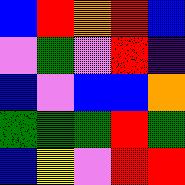[["blue", "red", "orange", "red", "blue"], ["violet", "green", "violet", "red", "indigo"], ["blue", "violet", "blue", "blue", "orange"], ["green", "green", "green", "red", "green"], ["blue", "yellow", "violet", "red", "red"]]